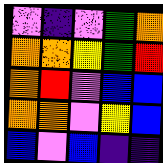[["violet", "indigo", "violet", "green", "orange"], ["orange", "orange", "yellow", "green", "red"], ["orange", "red", "violet", "blue", "blue"], ["orange", "orange", "violet", "yellow", "blue"], ["blue", "violet", "blue", "indigo", "indigo"]]